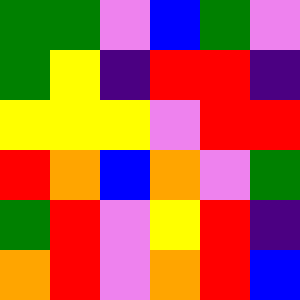[["green", "green", "violet", "blue", "green", "violet"], ["green", "yellow", "indigo", "red", "red", "indigo"], ["yellow", "yellow", "yellow", "violet", "red", "red"], ["red", "orange", "blue", "orange", "violet", "green"], ["green", "red", "violet", "yellow", "red", "indigo"], ["orange", "red", "violet", "orange", "red", "blue"]]